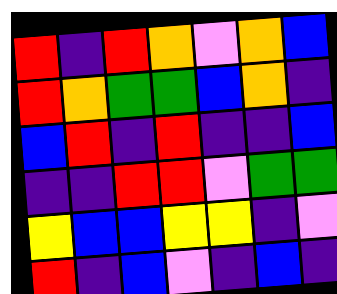[["red", "indigo", "red", "orange", "violet", "orange", "blue"], ["red", "orange", "green", "green", "blue", "orange", "indigo"], ["blue", "red", "indigo", "red", "indigo", "indigo", "blue"], ["indigo", "indigo", "red", "red", "violet", "green", "green"], ["yellow", "blue", "blue", "yellow", "yellow", "indigo", "violet"], ["red", "indigo", "blue", "violet", "indigo", "blue", "indigo"]]